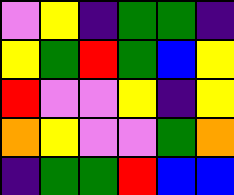[["violet", "yellow", "indigo", "green", "green", "indigo"], ["yellow", "green", "red", "green", "blue", "yellow"], ["red", "violet", "violet", "yellow", "indigo", "yellow"], ["orange", "yellow", "violet", "violet", "green", "orange"], ["indigo", "green", "green", "red", "blue", "blue"]]